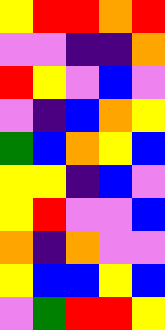[["yellow", "red", "red", "orange", "red"], ["violet", "violet", "indigo", "indigo", "orange"], ["red", "yellow", "violet", "blue", "violet"], ["violet", "indigo", "blue", "orange", "yellow"], ["green", "blue", "orange", "yellow", "blue"], ["yellow", "yellow", "indigo", "blue", "violet"], ["yellow", "red", "violet", "violet", "blue"], ["orange", "indigo", "orange", "violet", "violet"], ["yellow", "blue", "blue", "yellow", "blue"], ["violet", "green", "red", "red", "yellow"]]